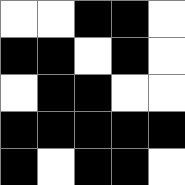[["white", "white", "black", "black", "white"], ["black", "black", "white", "black", "white"], ["white", "black", "black", "white", "white"], ["black", "black", "black", "black", "black"], ["black", "white", "black", "black", "white"]]